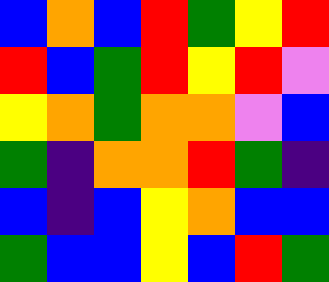[["blue", "orange", "blue", "red", "green", "yellow", "red"], ["red", "blue", "green", "red", "yellow", "red", "violet"], ["yellow", "orange", "green", "orange", "orange", "violet", "blue"], ["green", "indigo", "orange", "orange", "red", "green", "indigo"], ["blue", "indigo", "blue", "yellow", "orange", "blue", "blue"], ["green", "blue", "blue", "yellow", "blue", "red", "green"]]